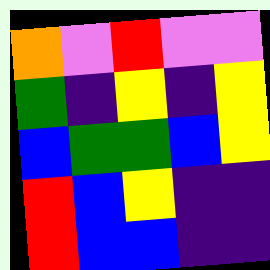[["orange", "violet", "red", "violet", "violet"], ["green", "indigo", "yellow", "indigo", "yellow"], ["blue", "green", "green", "blue", "yellow"], ["red", "blue", "yellow", "indigo", "indigo"], ["red", "blue", "blue", "indigo", "indigo"]]